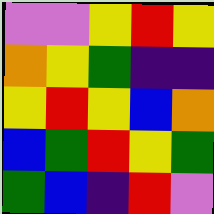[["violet", "violet", "yellow", "red", "yellow"], ["orange", "yellow", "green", "indigo", "indigo"], ["yellow", "red", "yellow", "blue", "orange"], ["blue", "green", "red", "yellow", "green"], ["green", "blue", "indigo", "red", "violet"]]